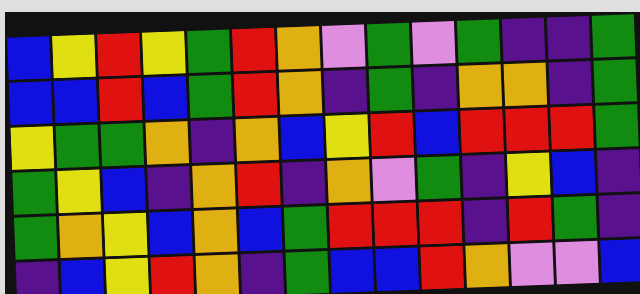[["blue", "yellow", "red", "yellow", "green", "red", "orange", "violet", "green", "violet", "green", "indigo", "indigo", "green"], ["blue", "blue", "red", "blue", "green", "red", "orange", "indigo", "green", "indigo", "orange", "orange", "indigo", "green"], ["yellow", "green", "green", "orange", "indigo", "orange", "blue", "yellow", "red", "blue", "red", "red", "red", "green"], ["green", "yellow", "blue", "indigo", "orange", "red", "indigo", "orange", "violet", "green", "indigo", "yellow", "blue", "indigo"], ["green", "orange", "yellow", "blue", "orange", "blue", "green", "red", "red", "red", "indigo", "red", "green", "indigo"], ["indigo", "blue", "yellow", "red", "orange", "indigo", "green", "blue", "blue", "red", "orange", "violet", "violet", "blue"]]